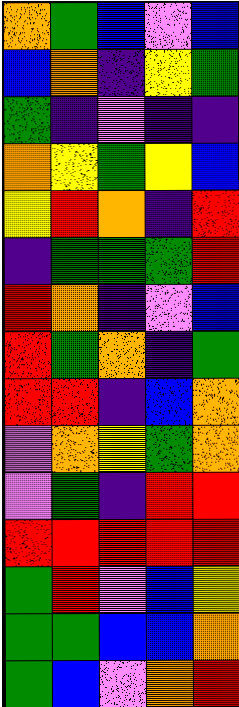[["orange", "green", "blue", "violet", "blue"], ["blue", "orange", "indigo", "yellow", "green"], ["green", "indigo", "violet", "indigo", "indigo"], ["orange", "yellow", "green", "yellow", "blue"], ["yellow", "red", "orange", "indigo", "red"], ["indigo", "green", "green", "green", "red"], ["red", "orange", "indigo", "violet", "blue"], ["red", "green", "orange", "indigo", "green"], ["red", "red", "indigo", "blue", "orange"], ["violet", "orange", "yellow", "green", "orange"], ["violet", "green", "indigo", "red", "red"], ["red", "red", "red", "red", "red"], ["green", "red", "violet", "blue", "yellow"], ["green", "green", "blue", "blue", "orange"], ["green", "blue", "violet", "orange", "red"]]